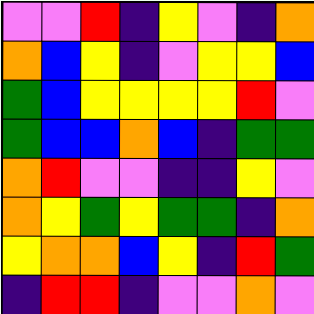[["violet", "violet", "red", "indigo", "yellow", "violet", "indigo", "orange"], ["orange", "blue", "yellow", "indigo", "violet", "yellow", "yellow", "blue"], ["green", "blue", "yellow", "yellow", "yellow", "yellow", "red", "violet"], ["green", "blue", "blue", "orange", "blue", "indigo", "green", "green"], ["orange", "red", "violet", "violet", "indigo", "indigo", "yellow", "violet"], ["orange", "yellow", "green", "yellow", "green", "green", "indigo", "orange"], ["yellow", "orange", "orange", "blue", "yellow", "indigo", "red", "green"], ["indigo", "red", "red", "indigo", "violet", "violet", "orange", "violet"]]